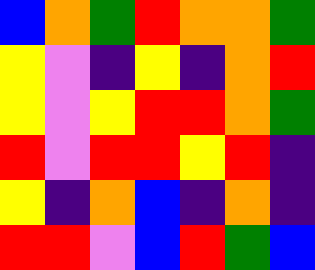[["blue", "orange", "green", "red", "orange", "orange", "green"], ["yellow", "violet", "indigo", "yellow", "indigo", "orange", "red"], ["yellow", "violet", "yellow", "red", "red", "orange", "green"], ["red", "violet", "red", "red", "yellow", "red", "indigo"], ["yellow", "indigo", "orange", "blue", "indigo", "orange", "indigo"], ["red", "red", "violet", "blue", "red", "green", "blue"]]